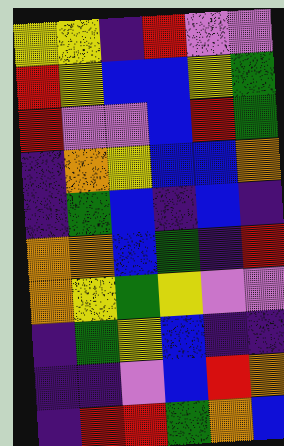[["yellow", "yellow", "indigo", "red", "violet", "violet"], ["red", "yellow", "blue", "blue", "yellow", "green"], ["red", "violet", "violet", "blue", "red", "green"], ["indigo", "orange", "yellow", "blue", "blue", "orange"], ["indigo", "green", "blue", "indigo", "blue", "indigo"], ["orange", "orange", "blue", "green", "indigo", "red"], ["orange", "yellow", "green", "yellow", "violet", "violet"], ["indigo", "green", "yellow", "blue", "indigo", "indigo"], ["indigo", "indigo", "violet", "blue", "red", "orange"], ["indigo", "red", "red", "green", "orange", "blue"]]